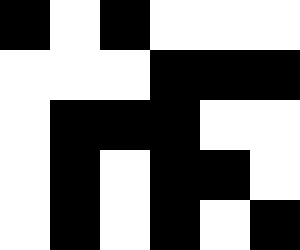[["black", "white", "black", "white", "white", "white"], ["white", "white", "white", "black", "black", "black"], ["white", "black", "black", "black", "white", "white"], ["white", "black", "white", "black", "black", "white"], ["white", "black", "white", "black", "white", "black"]]